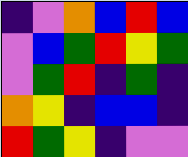[["indigo", "violet", "orange", "blue", "red", "blue"], ["violet", "blue", "green", "red", "yellow", "green"], ["violet", "green", "red", "indigo", "green", "indigo"], ["orange", "yellow", "indigo", "blue", "blue", "indigo"], ["red", "green", "yellow", "indigo", "violet", "violet"]]